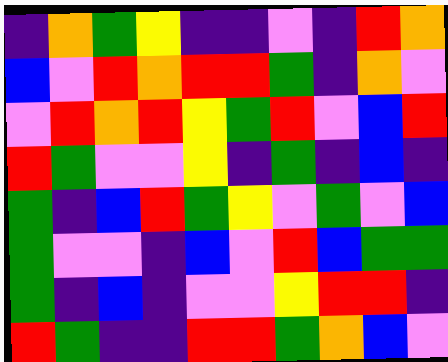[["indigo", "orange", "green", "yellow", "indigo", "indigo", "violet", "indigo", "red", "orange"], ["blue", "violet", "red", "orange", "red", "red", "green", "indigo", "orange", "violet"], ["violet", "red", "orange", "red", "yellow", "green", "red", "violet", "blue", "red"], ["red", "green", "violet", "violet", "yellow", "indigo", "green", "indigo", "blue", "indigo"], ["green", "indigo", "blue", "red", "green", "yellow", "violet", "green", "violet", "blue"], ["green", "violet", "violet", "indigo", "blue", "violet", "red", "blue", "green", "green"], ["green", "indigo", "blue", "indigo", "violet", "violet", "yellow", "red", "red", "indigo"], ["red", "green", "indigo", "indigo", "red", "red", "green", "orange", "blue", "violet"]]